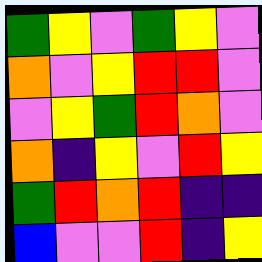[["green", "yellow", "violet", "green", "yellow", "violet"], ["orange", "violet", "yellow", "red", "red", "violet"], ["violet", "yellow", "green", "red", "orange", "violet"], ["orange", "indigo", "yellow", "violet", "red", "yellow"], ["green", "red", "orange", "red", "indigo", "indigo"], ["blue", "violet", "violet", "red", "indigo", "yellow"]]